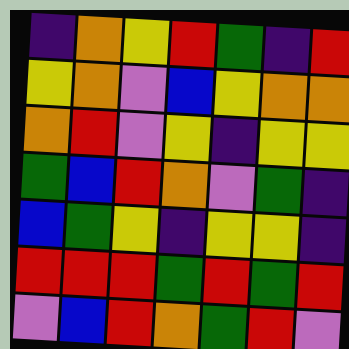[["indigo", "orange", "yellow", "red", "green", "indigo", "red"], ["yellow", "orange", "violet", "blue", "yellow", "orange", "orange"], ["orange", "red", "violet", "yellow", "indigo", "yellow", "yellow"], ["green", "blue", "red", "orange", "violet", "green", "indigo"], ["blue", "green", "yellow", "indigo", "yellow", "yellow", "indigo"], ["red", "red", "red", "green", "red", "green", "red"], ["violet", "blue", "red", "orange", "green", "red", "violet"]]